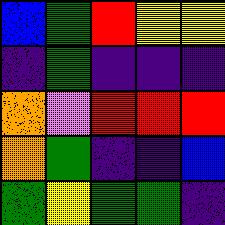[["blue", "green", "red", "yellow", "yellow"], ["indigo", "green", "indigo", "indigo", "indigo"], ["orange", "violet", "red", "red", "red"], ["orange", "green", "indigo", "indigo", "blue"], ["green", "yellow", "green", "green", "indigo"]]